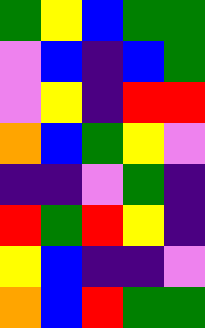[["green", "yellow", "blue", "green", "green"], ["violet", "blue", "indigo", "blue", "green"], ["violet", "yellow", "indigo", "red", "red"], ["orange", "blue", "green", "yellow", "violet"], ["indigo", "indigo", "violet", "green", "indigo"], ["red", "green", "red", "yellow", "indigo"], ["yellow", "blue", "indigo", "indigo", "violet"], ["orange", "blue", "red", "green", "green"]]